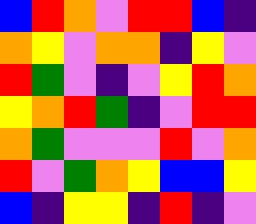[["blue", "red", "orange", "violet", "red", "red", "blue", "indigo"], ["orange", "yellow", "violet", "orange", "orange", "indigo", "yellow", "violet"], ["red", "green", "violet", "indigo", "violet", "yellow", "red", "orange"], ["yellow", "orange", "red", "green", "indigo", "violet", "red", "red"], ["orange", "green", "violet", "violet", "violet", "red", "violet", "orange"], ["red", "violet", "green", "orange", "yellow", "blue", "blue", "yellow"], ["blue", "indigo", "yellow", "yellow", "indigo", "red", "indigo", "violet"]]